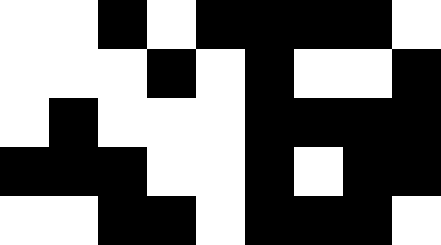[["white", "white", "black", "white", "black", "black", "black", "black", "white"], ["white", "white", "white", "black", "white", "black", "white", "white", "black"], ["white", "black", "white", "white", "white", "black", "black", "black", "black"], ["black", "black", "black", "white", "white", "black", "white", "black", "black"], ["white", "white", "black", "black", "white", "black", "black", "black", "white"]]